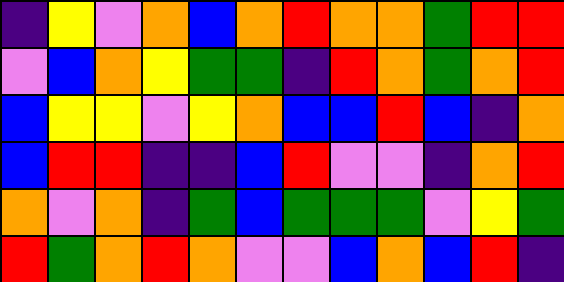[["indigo", "yellow", "violet", "orange", "blue", "orange", "red", "orange", "orange", "green", "red", "red"], ["violet", "blue", "orange", "yellow", "green", "green", "indigo", "red", "orange", "green", "orange", "red"], ["blue", "yellow", "yellow", "violet", "yellow", "orange", "blue", "blue", "red", "blue", "indigo", "orange"], ["blue", "red", "red", "indigo", "indigo", "blue", "red", "violet", "violet", "indigo", "orange", "red"], ["orange", "violet", "orange", "indigo", "green", "blue", "green", "green", "green", "violet", "yellow", "green"], ["red", "green", "orange", "red", "orange", "violet", "violet", "blue", "orange", "blue", "red", "indigo"]]